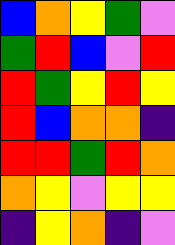[["blue", "orange", "yellow", "green", "violet"], ["green", "red", "blue", "violet", "red"], ["red", "green", "yellow", "red", "yellow"], ["red", "blue", "orange", "orange", "indigo"], ["red", "red", "green", "red", "orange"], ["orange", "yellow", "violet", "yellow", "yellow"], ["indigo", "yellow", "orange", "indigo", "violet"]]